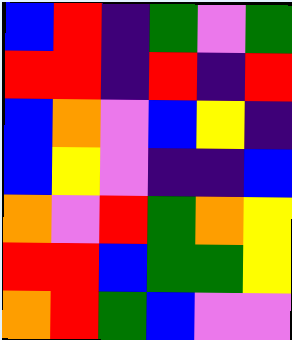[["blue", "red", "indigo", "green", "violet", "green"], ["red", "red", "indigo", "red", "indigo", "red"], ["blue", "orange", "violet", "blue", "yellow", "indigo"], ["blue", "yellow", "violet", "indigo", "indigo", "blue"], ["orange", "violet", "red", "green", "orange", "yellow"], ["red", "red", "blue", "green", "green", "yellow"], ["orange", "red", "green", "blue", "violet", "violet"]]